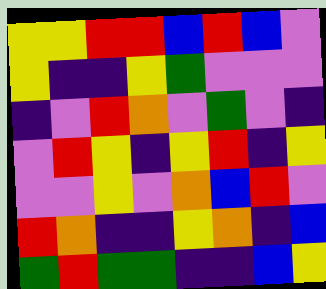[["yellow", "yellow", "red", "red", "blue", "red", "blue", "violet"], ["yellow", "indigo", "indigo", "yellow", "green", "violet", "violet", "violet"], ["indigo", "violet", "red", "orange", "violet", "green", "violet", "indigo"], ["violet", "red", "yellow", "indigo", "yellow", "red", "indigo", "yellow"], ["violet", "violet", "yellow", "violet", "orange", "blue", "red", "violet"], ["red", "orange", "indigo", "indigo", "yellow", "orange", "indigo", "blue"], ["green", "red", "green", "green", "indigo", "indigo", "blue", "yellow"]]